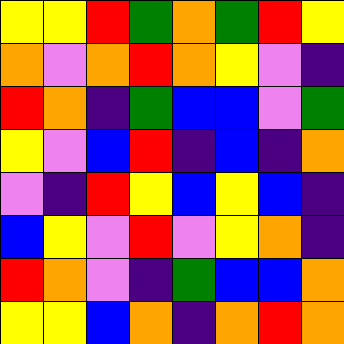[["yellow", "yellow", "red", "green", "orange", "green", "red", "yellow"], ["orange", "violet", "orange", "red", "orange", "yellow", "violet", "indigo"], ["red", "orange", "indigo", "green", "blue", "blue", "violet", "green"], ["yellow", "violet", "blue", "red", "indigo", "blue", "indigo", "orange"], ["violet", "indigo", "red", "yellow", "blue", "yellow", "blue", "indigo"], ["blue", "yellow", "violet", "red", "violet", "yellow", "orange", "indigo"], ["red", "orange", "violet", "indigo", "green", "blue", "blue", "orange"], ["yellow", "yellow", "blue", "orange", "indigo", "orange", "red", "orange"]]